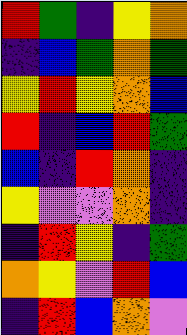[["red", "green", "indigo", "yellow", "orange"], ["indigo", "blue", "green", "orange", "green"], ["yellow", "red", "yellow", "orange", "blue"], ["red", "indigo", "blue", "red", "green"], ["blue", "indigo", "red", "orange", "indigo"], ["yellow", "violet", "violet", "orange", "indigo"], ["indigo", "red", "yellow", "indigo", "green"], ["orange", "yellow", "violet", "red", "blue"], ["indigo", "red", "blue", "orange", "violet"]]